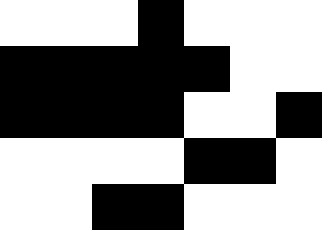[["white", "white", "white", "black", "white", "white", "white"], ["black", "black", "black", "black", "black", "white", "white"], ["black", "black", "black", "black", "white", "white", "black"], ["white", "white", "white", "white", "black", "black", "white"], ["white", "white", "black", "black", "white", "white", "white"]]